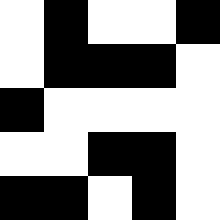[["white", "black", "white", "white", "black"], ["white", "black", "black", "black", "white"], ["black", "white", "white", "white", "white"], ["white", "white", "black", "black", "white"], ["black", "black", "white", "black", "white"]]